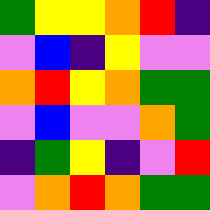[["green", "yellow", "yellow", "orange", "red", "indigo"], ["violet", "blue", "indigo", "yellow", "violet", "violet"], ["orange", "red", "yellow", "orange", "green", "green"], ["violet", "blue", "violet", "violet", "orange", "green"], ["indigo", "green", "yellow", "indigo", "violet", "red"], ["violet", "orange", "red", "orange", "green", "green"]]